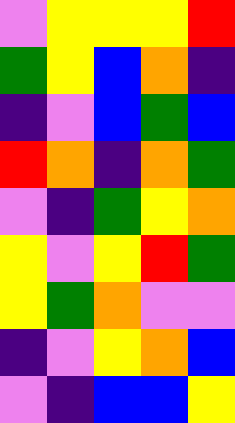[["violet", "yellow", "yellow", "yellow", "red"], ["green", "yellow", "blue", "orange", "indigo"], ["indigo", "violet", "blue", "green", "blue"], ["red", "orange", "indigo", "orange", "green"], ["violet", "indigo", "green", "yellow", "orange"], ["yellow", "violet", "yellow", "red", "green"], ["yellow", "green", "orange", "violet", "violet"], ["indigo", "violet", "yellow", "orange", "blue"], ["violet", "indigo", "blue", "blue", "yellow"]]